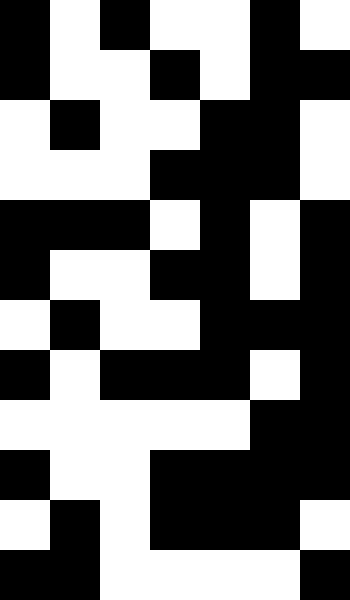[["black", "white", "black", "white", "white", "black", "white"], ["black", "white", "white", "black", "white", "black", "black"], ["white", "black", "white", "white", "black", "black", "white"], ["white", "white", "white", "black", "black", "black", "white"], ["black", "black", "black", "white", "black", "white", "black"], ["black", "white", "white", "black", "black", "white", "black"], ["white", "black", "white", "white", "black", "black", "black"], ["black", "white", "black", "black", "black", "white", "black"], ["white", "white", "white", "white", "white", "black", "black"], ["black", "white", "white", "black", "black", "black", "black"], ["white", "black", "white", "black", "black", "black", "white"], ["black", "black", "white", "white", "white", "white", "black"]]